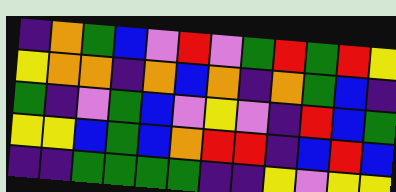[["indigo", "orange", "green", "blue", "violet", "red", "violet", "green", "red", "green", "red", "yellow"], ["yellow", "orange", "orange", "indigo", "orange", "blue", "orange", "indigo", "orange", "green", "blue", "indigo"], ["green", "indigo", "violet", "green", "blue", "violet", "yellow", "violet", "indigo", "red", "blue", "green"], ["yellow", "yellow", "blue", "green", "blue", "orange", "red", "red", "indigo", "blue", "red", "blue"], ["indigo", "indigo", "green", "green", "green", "green", "indigo", "indigo", "yellow", "violet", "yellow", "yellow"]]